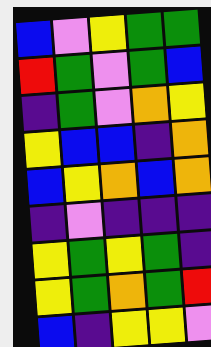[["blue", "violet", "yellow", "green", "green"], ["red", "green", "violet", "green", "blue"], ["indigo", "green", "violet", "orange", "yellow"], ["yellow", "blue", "blue", "indigo", "orange"], ["blue", "yellow", "orange", "blue", "orange"], ["indigo", "violet", "indigo", "indigo", "indigo"], ["yellow", "green", "yellow", "green", "indigo"], ["yellow", "green", "orange", "green", "red"], ["blue", "indigo", "yellow", "yellow", "violet"]]